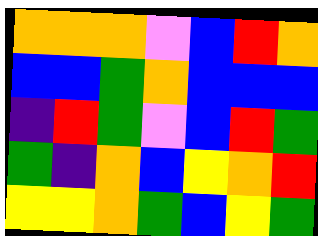[["orange", "orange", "orange", "violet", "blue", "red", "orange"], ["blue", "blue", "green", "orange", "blue", "blue", "blue"], ["indigo", "red", "green", "violet", "blue", "red", "green"], ["green", "indigo", "orange", "blue", "yellow", "orange", "red"], ["yellow", "yellow", "orange", "green", "blue", "yellow", "green"]]